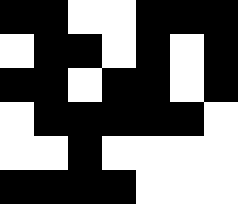[["black", "black", "white", "white", "black", "black", "black"], ["white", "black", "black", "white", "black", "white", "black"], ["black", "black", "white", "black", "black", "white", "black"], ["white", "black", "black", "black", "black", "black", "white"], ["white", "white", "black", "white", "white", "white", "white"], ["black", "black", "black", "black", "white", "white", "white"]]